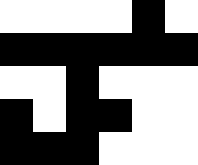[["white", "white", "white", "white", "black", "white"], ["black", "black", "black", "black", "black", "black"], ["white", "white", "black", "white", "white", "white"], ["black", "white", "black", "black", "white", "white"], ["black", "black", "black", "white", "white", "white"]]